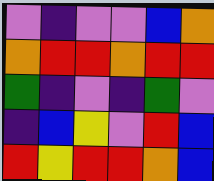[["violet", "indigo", "violet", "violet", "blue", "orange"], ["orange", "red", "red", "orange", "red", "red"], ["green", "indigo", "violet", "indigo", "green", "violet"], ["indigo", "blue", "yellow", "violet", "red", "blue"], ["red", "yellow", "red", "red", "orange", "blue"]]